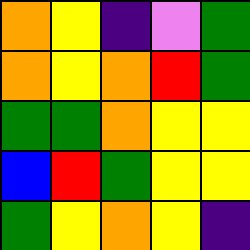[["orange", "yellow", "indigo", "violet", "green"], ["orange", "yellow", "orange", "red", "green"], ["green", "green", "orange", "yellow", "yellow"], ["blue", "red", "green", "yellow", "yellow"], ["green", "yellow", "orange", "yellow", "indigo"]]